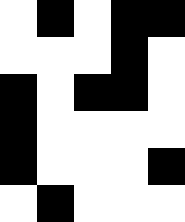[["white", "black", "white", "black", "black"], ["white", "white", "white", "black", "white"], ["black", "white", "black", "black", "white"], ["black", "white", "white", "white", "white"], ["black", "white", "white", "white", "black"], ["white", "black", "white", "white", "white"]]